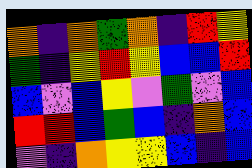[["orange", "indigo", "orange", "green", "orange", "indigo", "red", "yellow"], ["green", "indigo", "yellow", "red", "yellow", "blue", "blue", "red"], ["blue", "violet", "blue", "yellow", "violet", "green", "violet", "blue"], ["red", "red", "blue", "green", "blue", "indigo", "orange", "blue"], ["violet", "indigo", "orange", "yellow", "yellow", "blue", "indigo", "blue"]]